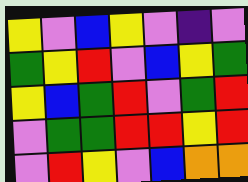[["yellow", "violet", "blue", "yellow", "violet", "indigo", "violet"], ["green", "yellow", "red", "violet", "blue", "yellow", "green"], ["yellow", "blue", "green", "red", "violet", "green", "red"], ["violet", "green", "green", "red", "red", "yellow", "red"], ["violet", "red", "yellow", "violet", "blue", "orange", "orange"]]